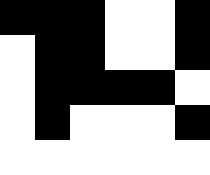[["black", "black", "black", "white", "white", "black"], ["white", "black", "black", "white", "white", "black"], ["white", "black", "black", "black", "black", "white"], ["white", "black", "white", "white", "white", "black"], ["white", "white", "white", "white", "white", "white"]]